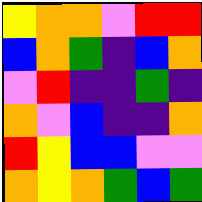[["yellow", "orange", "orange", "violet", "red", "red"], ["blue", "orange", "green", "indigo", "blue", "orange"], ["violet", "red", "indigo", "indigo", "green", "indigo"], ["orange", "violet", "blue", "indigo", "indigo", "orange"], ["red", "yellow", "blue", "blue", "violet", "violet"], ["orange", "yellow", "orange", "green", "blue", "green"]]